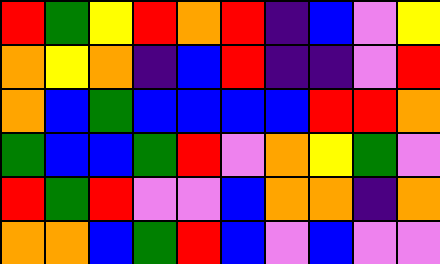[["red", "green", "yellow", "red", "orange", "red", "indigo", "blue", "violet", "yellow"], ["orange", "yellow", "orange", "indigo", "blue", "red", "indigo", "indigo", "violet", "red"], ["orange", "blue", "green", "blue", "blue", "blue", "blue", "red", "red", "orange"], ["green", "blue", "blue", "green", "red", "violet", "orange", "yellow", "green", "violet"], ["red", "green", "red", "violet", "violet", "blue", "orange", "orange", "indigo", "orange"], ["orange", "orange", "blue", "green", "red", "blue", "violet", "blue", "violet", "violet"]]